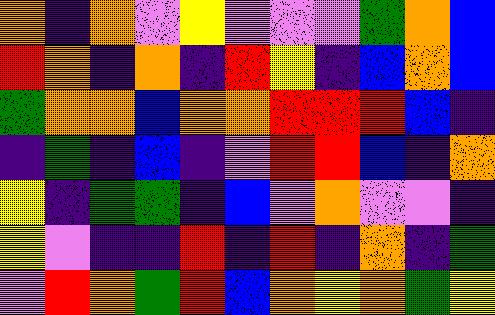[["orange", "indigo", "orange", "violet", "yellow", "violet", "violet", "violet", "green", "orange", "blue"], ["red", "orange", "indigo", "orange", "indigo", "red", "yellow", "indigo", "blue", "orange", "blue"], ["green", "orange", "orange", "blue", "orange", "orange", "red", "red", "red", "blue", "indigo"], ["indigo", "green", "indigo", "blue", "indigo", "violet", "red", "red", "blue", "indigo", "orange"], ["yellow", "indigo", "green", "green", "indigo", "blue", "violet", "orange", "violet", "violet", "indigo"], ["yellow", "violet", "indigo", "indigo", "red", "indigo", "red", "indigo", "orange", "indigo", "green"], ["violet", "red", "orange", "green", "red", "blue", "orange", "yellow", "orange", "green", "yellow"]]